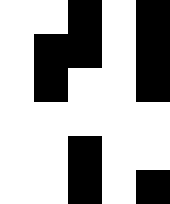[["white", "white", "black", "white", "black"], ["white", "black", "black", "white", "black"], ["white", "black", "white", "white", "black"], ["white", "white", "white", "white", "white"], ["white", "white", "black", "white", "white"], ["white", "white", "black", "white", "black"]]